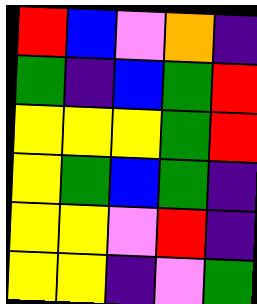[["red", "blue", "violet", "orange", "indigo"], ["green", "indigo", "blue", "green", "red"], ["yellow", "yellow", "yellow", "green", "red"], ["yellow", "green", "blue", "green", "indigo"], ["yellow", "yellow", "violet", "red", "indigo"], ["yellow", "yellow", "indigo", "violet", "green"]]